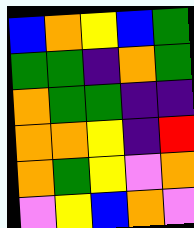[["blue", "orange", "yellow", "blue", "green"], ["green", "green", "indigo", "orange", "green"], ["orange", "green", "green", "indigo", "indigo"], ["orange", "orange", "yellow", "indigo", "red"], ["orange", "green", "yellow", "violet", "orange"], ["violet", "yellow", "blue", "orange", "violet"]]